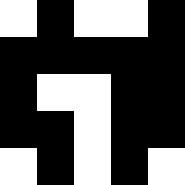[["white", "black", "white", "white", "black"], ["black", "black", "black", "black", "black"], ["black", "white", "white", "black", "black"], ["black", "black", "white", "black", "black"], ["white", "black", "white", "black", "white"]]